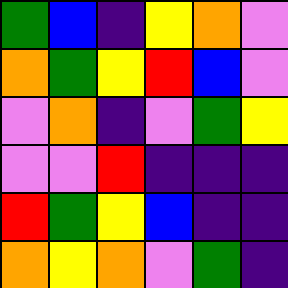[["green", "blue", "indigo", "yellow", "orange", "violet"], ["orange", "green", "yellow", "red", "blue", "violet"], ["violet", "orange", "indigo", "violet", "green", "yellow"], ["violet", "violet", "red", "indigo", "indigo", "indigo"], ["red", "green", "yellow", "blue", "indigo", "indigo"], ["orange", "yellow", "orange", "violet", "green", "indigo"]]